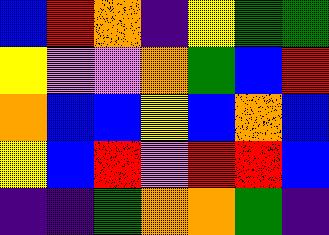[["blue", "red", "orange", "indigo", "yellow", "green", "green"], ["yellow", "violet", "violet", "orange", "green", "blue", "red"], ["orange", "blue", "blue", "yellow", "blue", "orange", "blue"], ["yellow", "blue", "red", "violet", "red", "red", "blue"], ["indigo", "indigo", "green", "orange", "orange", "green", "indigo"]]